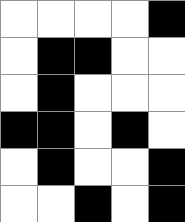[["white", "white", "white", "white", "black"], ["white", "black", "black", "white", "white"], ["white", "black", "white", "white", "white"], ["black", "black", "white", "black", "white"], ["white", "black", "white", "white", "black"], ["white", "white", "black", "white", "black"]]